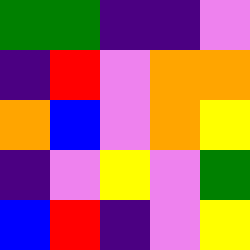[["green", "green", "indigo", "indigo", "violet"], ["indigo", "red", "violet", "orange", "orange"], ["orange", "blue", "violet", "orange", "yellow"], ["indigo", "violet", "yellow", "violet", "green"], ["blue", "red", "indigo", "violet", "yellow"]]